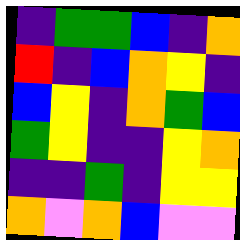[["indigo", "green", "green", "blue", "indigo", "orange"], ["red", "indigo", "blue", "orange", "yellow", "indigo"], ["blue", "yellow", "indigo", "orange", "green", "blue"], ["green", "yellow", "indigo", "indigo", "yellow", "orange"], ["indigo", "indigo", "green", "indigo", "yellow", "yellow"], ["orange", "violet", "orange", "blue", "violet", "violet"]]